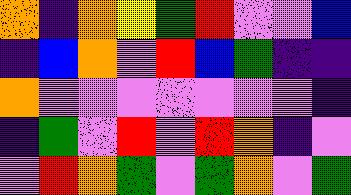[["orange", "indigo", "orange", "yellow", "green", "red", "violet", "violet", "blue"], ["indigo", "blue", "orange", "violet", "red", "blue", "green", "indigo", "indigo"], ["orange", "violet", "violet", "violet", "violet", "violet", "violet", "violet", "indigo"], ["indigo", "green", "violet", "red", "violet", "red", "orange", "indigo", "violet"], ["violet", "red", "orange", "green", "violet", "green", "orange", "violet", "green"]]